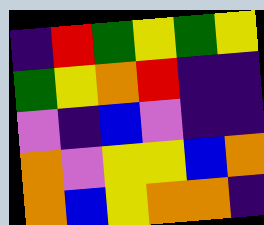[["indigo", "red", "green", "yellow", "green", "yellow"], ["green", "yellow", "orange", "red", "indigo", "indigo"], ["violet", "indigo", "blue", "violet", "indigo", "indigo"], ["orange", "violet", "yellow", "yellow", "blue", "orange"], ["orange", "blue", "yellow", "orange", "orange", "indigo"]]